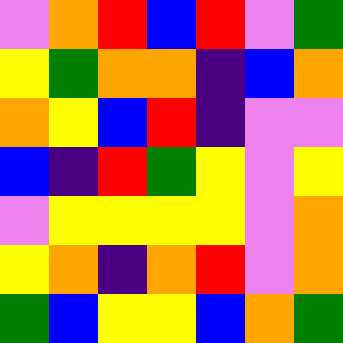[["violet", "orange", "red", "blue", "red", "violet", "green"], ["yellow", "green", "orange", "orange", "indigo", "blue", "orange"], ["orange", "yellow", "blue", "red", "indigo", "violet", "violet"], ["blue", "indigo", "red", "green", "yellow", "violet", "yellow"], ["violet", "yellow", "yellow", "yellow", "yellow", "violet", "orange"], ["yellow", "orange", "indigo", "orange", "red", "violet", "orange"], ["green", "blue", "yellow", "yellow", "blue", "orange", "green"]]